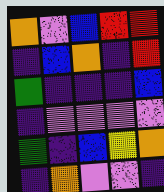[["orange", "violet", "blue", "red", "red"], ["indigo", "blue", "orange", "indigo", "red"], ["green", "indigo", "indigo", "indigo", "blue"], ["indigo", "violet", "violet", "violet", "violet"], ["green", "indigo", "blue", "yellow", "orange"], ["indigo", "orange", "violet", "violet", "indigo"]]